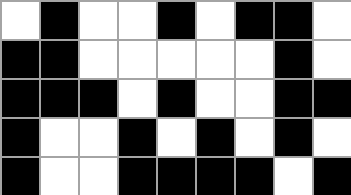[["white", "black", "white", "white", "black", "white", "black", "black", "white"], ["black", "black", "white", "white", "white", "white", "white", "black", "white"], ["black", "black", "black", "white", "black", "white", "white", "black", "black"], ["black", "white", "white", "black", "white", "black", "white", "black", "white"], ["black", "white", "white", "black", "black", "black", "black", "white", "black"]]